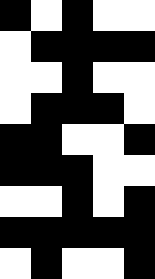[["black", "white", "black", "white", "white"], ["white", "black", "black", "black", "black"], ["white", "white", "black", "white", "white"], ["white", "black", "black", "black", "white"], ["black", "black", "white", "white", "black"], ["black", "black", "black", "white", "white"], ["white", "white", "black", "white", "black"], ["black", "black", "black", "black", "black"], ["white", "black", "white", "white", "black"]]